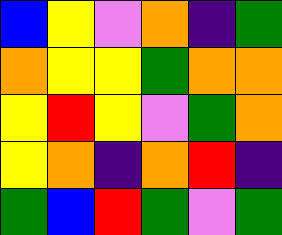[["blue", "yellow", "violet", "orange", "indigo", "green"], ["orange", "yellow", "yellow", "green", "orange", "orange"], ["yellow", "red", "yellow", "violet", "green", "orange"], ["yellow", "orange", "indigo", "orange", "red", "indigo"], ["green", "blue", "red", "green", "violet", "green"]]